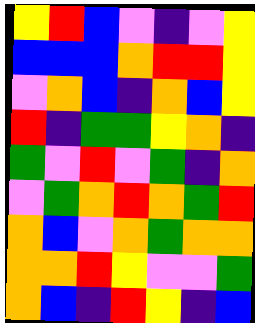[["yellow", "red", "blue", "violet", "indigo", "violet", "yellow"], ["blue", "blue", "blue", "orange", "red", "red", "yellow"], ["violet", "orange", "blue", "indigo", "orange", "blue", "yellow"], ["red", "indigo", "green", "green", "yellow", "orange", "indigo"], ["green", "violet", "red", "violet", "green", "indigo", "orange"], ["violet", "green", "orange", "red", "orange", "green", "red"], ["orange", "blue", "violet", "orange", "green", "orange", "orange"], ["orange", "orange", "red", "yellow", "violet", "violet", "green"], ["orange", "blue", "indigo", "red", "yellow", "indigo", "blue"]]